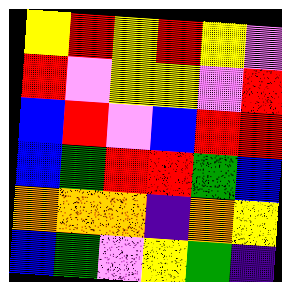[["yellow", "red", "yellow", "red", "yellow", "violet"], ["red", "violet", "yellow", "yellow", "violet", "red"], ["blue", "red", "violet", "blue", "red", "red"], ["blue", "green", "red", "red", "green", "blue"], ["orange", "orange", "orange", "indigo", "orange", "yellow"], ["blue", "green", "violet", "yellow", "green", "indigo"]]